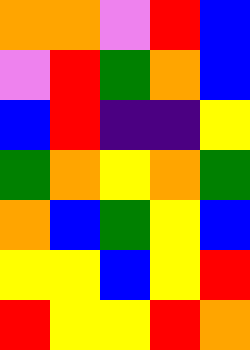[["orange", "orange", "violet", "red", "blue"], ["violet", "red", "green", "orange", "blue"], ["blue", "red", "indigo", "indigo", "yellow"], ["green", "orange", "yellow", "orange", "green"], ["orange", "blue", "green", "yellow", "blue"], ["yellow", "yellow", "blue", "yellow", "red"], ["red", "yellow", "yellow", "red", "orange"]]